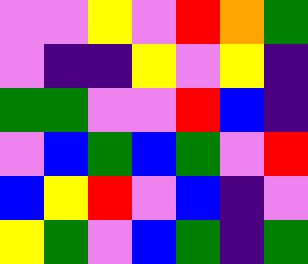[["violet", "violet", "yellow", "violet", "red", "orange", "green"], ["violet", "indigo", "indigo", "yellow", "violet", "yellow", "indigo"], ["green", "green", "violet", "violet", "red", "blue", "indigo"], ["violet", "blue", "green", "blue", "green", "violet", "red"], ["blue", "yellow", "red", "violet", "blue", "indigo", "violet"], ["yellow", "green", "violet", "blue", "green", "indigo", "green"]]